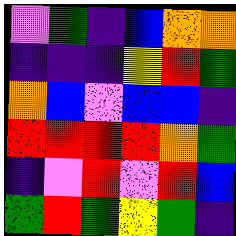[["violet", "green", "indigo", "blue", "orange", "orange"], ["indigo", "indigo", "indigo", "yellow", "red", "green"], ["orange", "blue", "violet", "blue", "blue", "indigo"], ["red", "red", "red", "red", "orange", "green"], ["indigo", "violet", "red", "violet", "red", "blue"], ["green", "red", "green", "yellow", "green", "indigo"]]